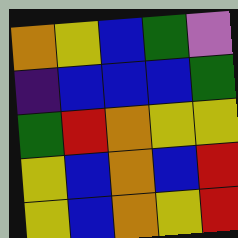[["orange", "yellow", "blue", "green", "violet"], ["indigo", "blue", "blue", "blue", "green"], ["green", "red", "orange", "yellow", "yellow"], ["yellow", "blue", "orange", "blue", "red"], ["yellow", "blue", "orange", "yellow", "red"]]